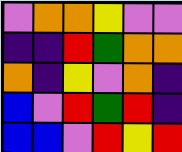[["violet", "orange", "orange", "yellow", "violet", "violet"], ["indigo", "indigo", "red", "green", "orange", "orange"], ["orange", "indigo", "yellow", "violet", "orange", "indigo"], ["blue", "violet", "red", "green", "red", "indigo"], ["blue", "blue", "violet", "red", "yellow", "red"]]